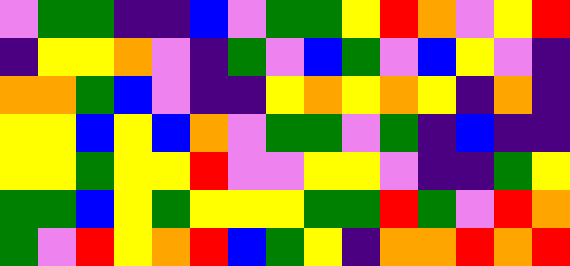[["violet", "green", "green", "indigo", "indigo", "blue", "violet", "green", "green", "yellow", "red", "orange", "violet", "yellow", "red"], ["indigo", "yellow", "yellow", "orange", "violet", "indigo", "green", "violet", "blue", "green", "violet", "blue", "yellow", "violet", "indigo"], ["orange", "orange", "green", "blue", "violet", "indigo", "indigo", "yellow", "orange", "yellow", "orange", "yellow", "indigo", "orange", "indigo"], ["yellow", "yellow", "blue", "yellow", "blue", "orange", "violet", "green", "green", "violet", "green", "indigo", "blue", "indigo", "indigo"], ["yellow", "yellow", "green", "yellow", "yellow", "red", "violet", "violet", "yellow", "yellow", "violet", "indigo", "indigo", "green", "yellow"], ["green", "green", "blue", "yellow", "green", "yellow", "yellow", "yellow", "green", "green", "red", "green", "violet", "red", "orange"], ["green", "violet", "red", "yellow", "orange", "red", "blue", "green", "yellow", "indigo", "orange", "orange", "red", "orange", "red"]]